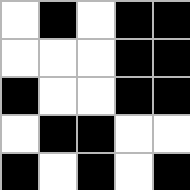[["white", "black", "white", "black", "black"], ["white", "white", "white", "black", "black"], ["black", "white", "white", "black", "black"], ["white", "black", "black", "white", "white"], ["black", "white", "black", "white", "black"]]